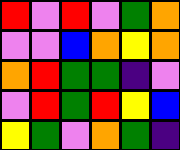[["red", "violet", "red", "violet", "green", "orange"], ["violet", "violet", "blue", "orange", "yellow", "orange"], ["orange", "red", "green", "green", "indigo", "violet"], ["violet", "red", "green", "red", "yellow", "blue"], ["yellow", "green", "violet", "orange", "green", "indigo"]]